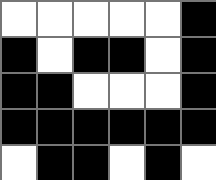[["white", "white", "white", "white", "white", "black"], ["black", "white", "black", "black", "white", "black"], ["black", "black", "white", "white", "white", "black"], ["black", "black", "black", "black", "black", "black"], ["white", "black", "black", "white", "black", "white"]]